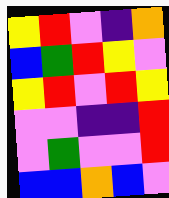[["yellow", "red", "violet", "indigo", "orange"], ["blue", "green", "red", "yellow", "violet"], ["yellow", "red", "violet", "red", "yellow"], ["violet", "violet", "indigo", "indigo", "red"], ["violet", "green", "violet", "violet", "red"], ["blue", "blue", "orange", "blue", "violet"]]